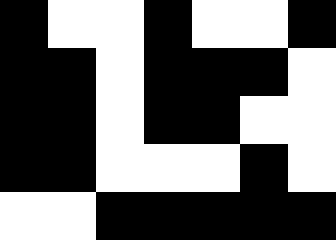[["black", "white", "white", "black", "white", "white", "black"], ["black", "black", "white", "black", "black", "black", "white"], ["black", "black", "white", "black", "black", "white", "white"], ["black", "black", "white", "white", "white", "black", "white"], ["white", "white", "black", "black", "black", "black", "black"]]